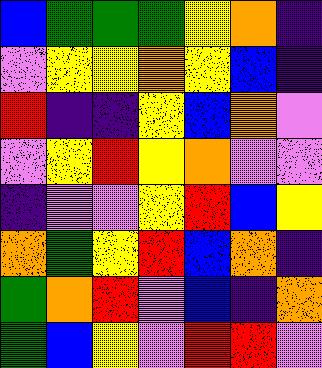[["blue", "green", "green", "green", "yellow", "orange", "indigo"], ["violet", "yellow", "yellow", "orange", "yellow", "blue", "indigo"], ["red", "indigo", "indigo", "yellow", "blue", "orange", "violet"], ["violet", "yellow", "red", "yellow", "orange", "violet", "violet"], ["indigo", "violet", "violet", "yellow", "red", "blue", "yellow"], ["orange", "green", "yellow", "red", "blue", "orange", "indigo"], ["green", "orange", "red", "violet", "blue", "indigo", "orange"], ["green", "blue", "yellow", "violet", "red", "red", "violet"]]